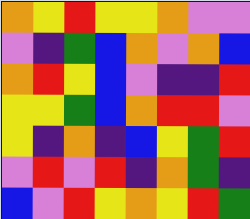[["orange", "yellow", "red", "yellow", "yellow", "orange", "violet", "violet"], ["violet", "indigo", "green", "blue", "orange", "violet", "orange", "blue"], ["orange", "red", "yellow", "blue", "violet", "indigo", "indigo", "red"], ["yellow", "yellow", "green", "blue", "orange", "red", "red", "violet"], ["yellow", "indigo", "orange", "indigo", "blue", "yellow", "green", "red"], ["violet", "red", "violet", "red", "indigo", "orange", "green", "indigo"], ["blue", "violet", "red", "yellow", "orange", "yellow", "red", "green"]]